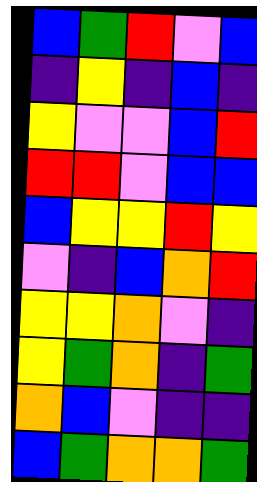[["blue", "green", "red", "violet", "blue"], ["indigo", "yellow", "indigo", "blue", "indigo"], ["yellow", "violet", "violet", "blue", "red"], ["red", "red", "violet", "blue", "blue"], ["blue", "yellow", "yellow", "red", "yellow"], ["violet", "indigo", "blue", "orange", "red"], ["yellow", "yellow", "orange", "violet", "indigo"], ["yellow", "green", "orange", "indigo", "green"], ["orange", "blue", "violet", "indigo", "indigo"], ["blue", "green", "orange", "orange", "green"]]